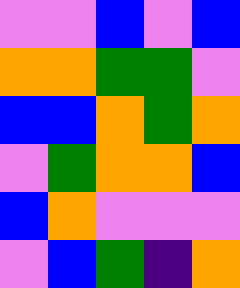[["violet", "violet", "blue", "violet", "blue"], ["orange", "orange", "green", "green", "violet"], ["blue", "blue", "orange", "green", "orange"], ["violet", "green", "orange", "orange", "blue"], ["blue", "orange", "violet", "violet", "violet"], ["violet", "blue", "green", "indigo", "orange"]]